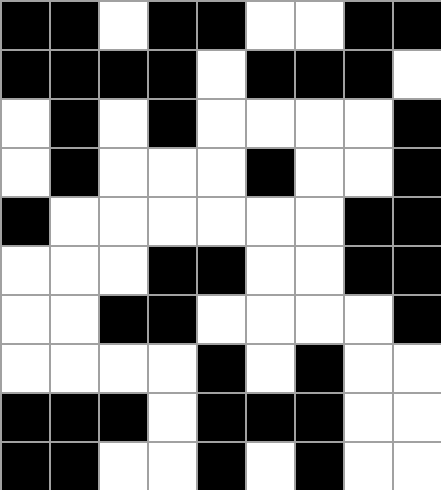[["black", "black", "white", "black", "black", "white", "white", "black", "black"], ["black", "black", "black", "black", "white", "black", "black", "black", "white"], ["white", "black", "white", "black", "white", "white", "white", "white", "black"], ["white", "black", "white", "white", "white", "black", "white", "white", "black"], ["black", "white", "white", "white", "white", "white", "white", "black", "black"], ["white", "white", "white", "black", "black", "white", "white", "black", "black"], ["white", "white", "black", "black", "white", "white", "white", "white", "black"], ["white", "white", "white", "white", "black", "white", "black", "white", "white"], ["black", "black", "black", "white", "black", "black", "black", "white", "white"], ["black", "black", "white", "white", "black", "white", "black", "white", "white"]]